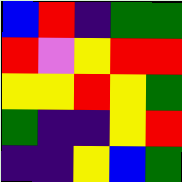[["blue", "red", "indigo", "green", "green"], ["red", "violet", "yellow", "red", "red"], ["yellow", "yellow", "red", "yellow", "green"], ["green", "indigo", "indigo", "yellow", "red"], ["indigo", "indigo", "yellow", "blue", "green"]]